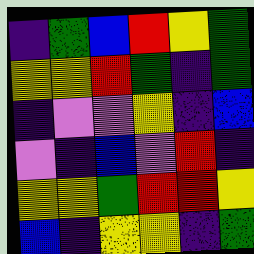[["indigo", "green", "blue", "red", "yellow", "green"], ["yellow", "yellow", "red", "green", "indigo", "green"], ["indigo", "violet", "violet", "yellow", "indigo", "blue"], ["violet", "indigo", "blue", "violet", "red", "indigo"], ["yellow", "yellow", "green", "red", "red", "yellow"], ["blue", "indigo", "yellow", "yellow", "indigo", "green"]]